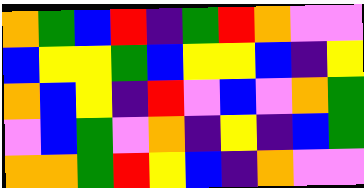[["orange", "green", "blue", "red", "indigo", "green", "red", "orange", "violet", "violet"], ["blue", "yellow", "yellow", "green", "blue", "yellow", "yellow", "blue", "indigo", "yellow"], ["orange", "blue", "yellow", "indigo", "red", "violet", "blue", "violet", "orange", "green"], ["violet", "blue", "green", "violet", "orange", "indigo", "yellow", "indigo", "blue", "green"], ["orange", "orange", "green", "red", "yellow", "blue", "indigo", "orange", "violet", "violet"]]